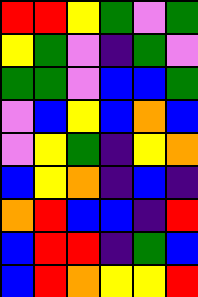[["red", "red", "yellow", "green", "violet", "green"], ["yellow", "green", "violet", "indigo", "green", "violet"], ["green", "green", "violet", "blue", "blue", "green"], ["violet", "blue", "yellow", "blue", "orange", "blue"], ["violet", "yellow", "green", "indigo", "yellow", "orange"], ["blue", "yellow", "orange", "indigo", "blue", "indigo"], ["orange", "red", "blue", "blue", "indigo", "red"], ["blue", "red", "red", "indigo", "green", "blue"], ["blue", "red", "orange", "yellow", "yellow", "red"]]